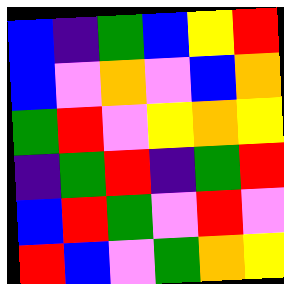[["blue", "indigo", "green", "blue", "yellow", "red"], ["blue", "violet", "orange", "violet", "blue", "orange"], ["green", "red", "violet", "yellow", "orange", "yellow"], ["indigo", "green", "red", "indigo", "green", "red"], ["blue", "red", "green", "violet", "red", "violet"], ["red", "blue", "violet", "green", "orange", "yellow"]]